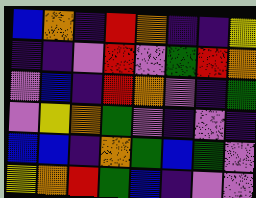[["blue", "orange", "indigo", "red", "orange", "indigo", "indigo", "yellow"], ["indigo", "indigo", "violet", "red", "violet", "green", "red", "orange"], ["violet", "blue", "indigo", "red", "orange", "violet", "indigo", "green"], ["violet", "yellow", "orange", "green", "violet", "indigo", "violet", "indigo"], ["blue", "blue", "indigo", "orange", "green", "blue", "green", "violet"], ["yellow", "orange", "red", "green", "blue", "indigo", "violet", "violet"]]